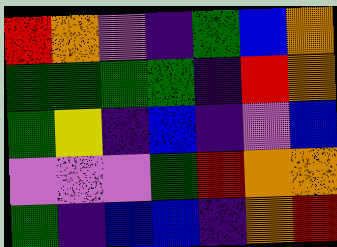[["red", "orange", "violet", "indigo", "green", "blue", "orange"], ["green", "green", "green", "green", "indigo", "red", "orange"], ["green", "yellow", "indigo", "blue", "indigo", "violet", "blue"], ["violet", "violet", "violet", "green", "red", "orange", "orange"], ["green", "indigo", "blue", "blue", "indigo", "orange", "red"]]